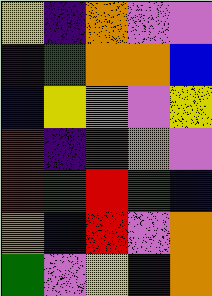[["yellow", "indigo", "orange", "violet", "violet"], ["indigo", "green", "orange", "orange", "blue"], ["blue", "yellow", "orange", "violet", "yellow"], ["red", "indigo", "red", "orange", "violet"], ["red", "green", "red", "green", "blue"], ["orange", "blue", "red", "violet", "orange"], ["green", "violet", "yellow", "indigo", "orange"]]